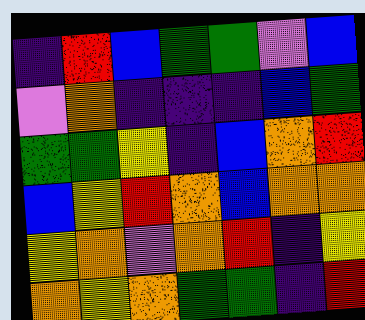[["indigo", "red", "blue", "green", "green", "violet", "blue"], ["violet", "orange", "indigo", "indigo", "indigo", "blue", "green"], ["green", "green", "yellow", "indigo", "blue", "orange", "red"], ["blue", "yellow", "red", "orange", "blue", "orange", "orange"], ["yellow", "orange", "violet", "orange", "red", "indigo", "yellow"], ["orange", "yellow", "orange", "green", "green", "indigo", "red"]]